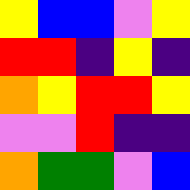[["yellow", "blue", "blue", "violet", "yellow"], ["red", "red", "indigo", "yellow", "indigo"], ["orange", "yellow", "red", "red", "yellow"], ["violet", "violet", "red", "indigo", "indigo"], ["orange", "green", "green", "violet", "blue"]]